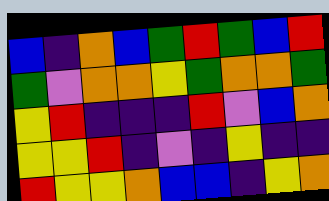[["blue", "indigo", "orange", "blue", "green", "red", "green", "blue", "red"], ["green", "violet", "orange", "orange", "yellow", "green", "orange", "orange", "green"], ["yellow", "red", "indigo", "indigo", "indigo", "red", "violet", "blue", "orange"], ["yellow", "yellow", "red", "indigo", "violet", "indigo", "yellow", "indigo", "indigo"], ["red", "yellow", "yellow", "orange", "blue", "blue", "indigo", "yellow", "orange"]]